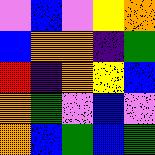[["violet", "blue", "violet", "yellow", "orange"], ["blue", "orange", "orange", "indigo", "green"], ["red", "indigo", "orange", "yellow", "blue"], ["orange", "green", "violet", "blue", "violet"], ["orange", "blue", "green", "blue", "green"]]